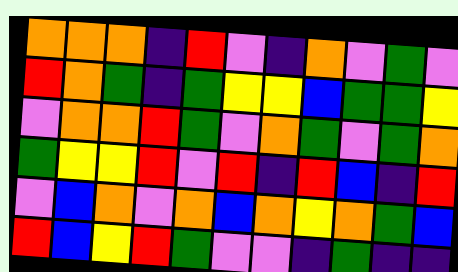[["orange", "orange", "orange", "indigo", "red", "violet", "indigo", "orange", "violet", "green", "violet"], ["red", "orange", "green", "indigo", "green", "yellow", "yellow", "blue", "green", "green", "yellow"], ["violet", "orange", "orange", "red", "green", "violet", "orange", "green", "violet", "green", "orange"], ["green", "yellow", "yellow", "red", "violet", "red", "indigo", "red", "blue", "indigo", "red"], ["violet", "blue", "orange", "violet", "orange", "blue", "orange", "yellow", "orange", "green", "blue"], ["red", "blue", "yellow", "red", "green", "violet", "violet", "indigo", "green", "indigo", "indigo"]]